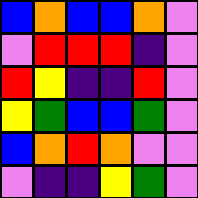[["blue", "orange", "blue", "blue", "orange", "violet"], ["violet", "red", "red", "red", "indigo", "violet"], ["red", "yellow", "indigo", "indigo", "red", "violet"], ["yellow", "green", "blue", "blue", "green", "violet"], ["blue", "orange", "red", "orange", "violet", "violet"], ["violet", "indigo", "indigo", "yellow", "green", "violet"]]